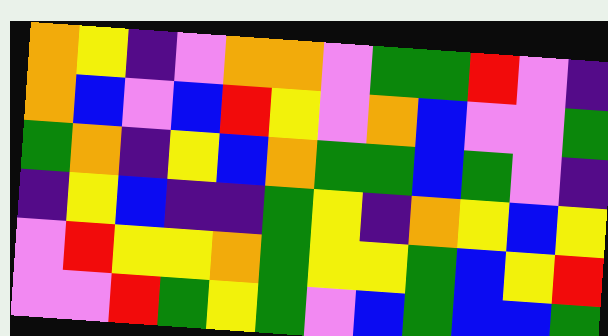[["orange", "yellow", "indigo", "violet", "orange", "orange", "violet", "green", "green", "red", "violet", "indigo"], ["orange", "blue", "violet", "blue", "red", "yellow", "violet", "orange", "blue", "violet", "violet", "green"], ["green", "orange", "indigo", "yellow", "blue", "orange", "green", "green", "blue", "green", "violet", "indigo"], ["indigo", "yellow", "blue", "indigo", "indigo", "green", "yellow", "indigo", "orange", "yellow", "blue", "yellow"], ["violet", "red", "yellow", "yellow", "orange", "green", "yellow", "yellow", "green", "blue", "yellow", "red"], ["violet", "violet", "red", "green", "yellow", "green", "violet", "blue", "green", "blue", "blue", "green"]]